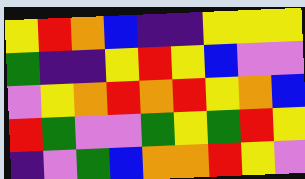[["yellow", "red", "orange", "blue", "indigo", "indigo", "yellow", "yellow", "yellow"], ["green", "indigo", "indigo", "yellow", "red", "yellow", "blue", "violet", "violet"], ["violet", "yellow", "orange", "red", "orange", "red", "yellow", "orange", "blue"], ["red", "green", "violet", "violet", "green", "yellow", "green", "red", "yellow"], ["indigo", "violet", "green", "blue", "orange", "orange", "red", "yellow", "violet"]]